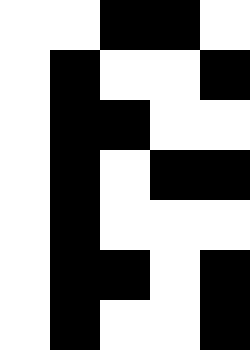[["white", "white", "black", "black", "white"], ["white", "black", "white", "white", "black"], ["white", "black", "black", "white", "white"], ["white", "black", "white", "black", "black"], ["white", "black", "white", "white", "white"], ["white", "black", "black", "white", "black"], ["white", "black", "white", "white", "black"]]